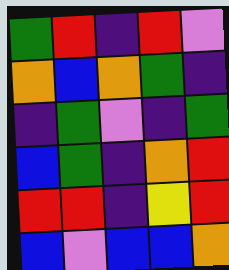[["green", "red", "indigo", "red", "violet"], ["orange", "blue", "orange", "green", "indigo"], ["indigo", "green", "violet", "indigo", "green"], ["blue", "green", "indigo", "orange", "red"], ["red", "red", "indigo", "yellow", "red"], ["blue", "violet", "blue", "blue", "orange"]]